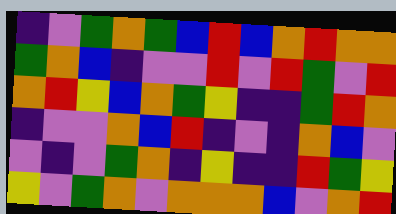[["indigo", "violet", "green", "orange", "green", "blue", "red", "blue", "orange", "red", "orange", "orange"], ["green", "orange", "blue", "indigo", "violet", "violet", "red", "violet", "red", "green", "violet", "red"], ["orange", "red", "yellow", "blue", "orange", "green", "yellow", "indigo", "indigo", "green", "red", "orange"], ["indigo", "violet", "violet", "orange", "blue", "red", "indigo", "violet", "indigo", "orange", "blue", "violet"], ["violet", "indigo", "violet", "green", "orange", "indigo", "yellow", "indigo", "indigo", "red", "green", "yellow"], ["yellow", "violet", "green", "orange", "violet", "orange", "orange", "orange", "blue", "violet", "orange", "red"]]